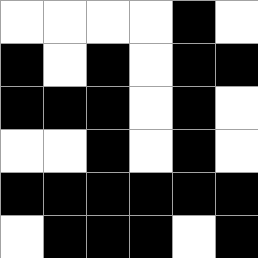[["white", "white", "white", "white", "black", "white"], ["black", "white", "black", "white", "black", "black"], ["black", "black", "black", "white", "black", "white"], ["white", "white", "black", "white", "black", "white"], ["black", "black", "black", "black", "black", "black"], ["white", "black", "black", "black", "white", "black"]]